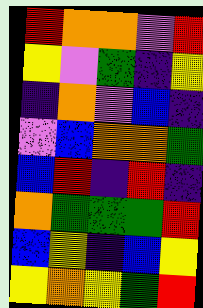[["red", "orange", "orange", "violet", "red"], ["yellow", "violet", "green", "indigo", "yellow"], ["indigo", "orange", "violet", "blue", "indigo"], ["violet", "blue", "orange", "orange", "green"], ["blue", "red", "indigo", "red", "indigo"], ["orange", "green", "green", "green", "red"], ["blue", "yellow", "indigo", "blue", "yellow"], ["yellow", "orange", "yellow", "green", "red"]]